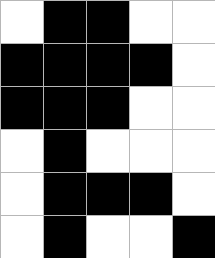[["white", "black", "black", "white", "white"], ["black", "black", "black", "black", "white"], ["black", "black", "black", "white", "white"], ["white", "black", "white", "white", "white"], ["white", "black", "black", "black", "white"], ["white", "black", "white", "white", "black"]]